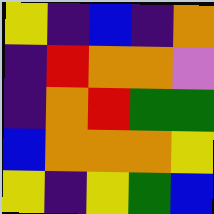[["yellow", "indigo", "blue", "indigo", "orange"], ["indigo", "red", "orange", "orange", "violet"], ["indigo", "orange", "red", "green", "green"], ["blue", "orange", "orange", "orange", "yellow"], ["yellow", "indigo", "yellow", "green", "blue"]]